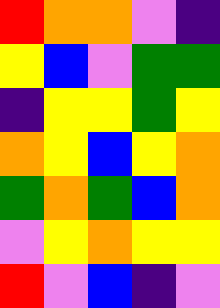[["red", "orange", "orange", "violet", "indigo"], ["yellow", "blue", "violet", "green", "green"], ["indigo", "yellow", "yellow", "green", "yellow"], ["orange", "yellow", "blue", "yellow", "orange"], ["green", "orange", "green", "blue", "orange"], ["violet", "yellow", "orange", "yellow", "yellow"], ["red", "violet", "blue", "indigo", "violet"]]